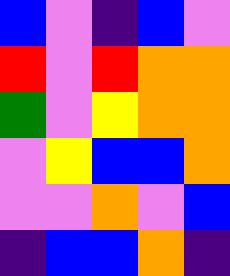[["blue", "violet", "indigo", "blue", "violet"], ["red", "violet", "red", "orange", "orange"], ["green", "violet", "yellow", "orange", "orange"], ["violet", "yellow", "blue", "blue", "orange"], ["violet", "violet", "orange", "violet", "blue"], ["indigo", "blue", "blue", "orange", "indigo"]]